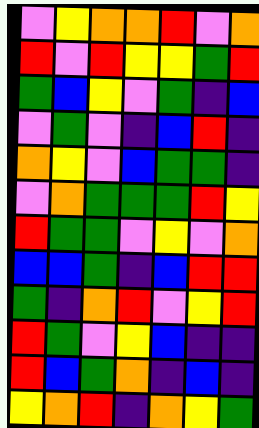[["violet", "yellow", "orange", "orange", "red", "violet", "orange"], ["red", "violet", "red", "yellow", "yellow", "green", "red"], ["green", "blue", "yellow", "violet", "green", "indigo", "blue"], ["violet", "green", "violet", "indigo", "blue", "red", "indigo"], ["orange", "yellow", "violet", "blue", "green", "green", "indigo"], ["violet", "orange", "green", "green", "green", "red", "yellow"], ["red", "green", "green", "violet", "yellow", "violet", "orange"], ["blue", "blue", "green", "indigo", "blue", "red", "red"], ["green", "indigo", "orange", "red", "violet", "yellow", "red"], ["red", "green", "violet", "yellow", "blue", "indigo", "indigo"], ["red", "blue", "green", "orange", "indigo", "blue", "indigo"], ["yellow", "orange", "red", "indigo", "orange", "yellow", "green"]]